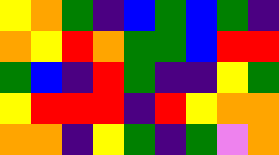[["yellow", "orange", "green", "indigo", "blue", "green", "blue", "green", "indigo"], ["orange", "yellow", "red", "orange", "green", "green", "blue", "red", "red"], ["green", "blue", "indigo", "red", "green", "indigo", "indigo", "yellow", "green"], ["yellow", "red", "red", "red", "indigo", "red", "yellow", "orange", "orange"], ["orange", "orange", "indigo", "yellow", "green", "indigo", "green", "violet", "orange"]]